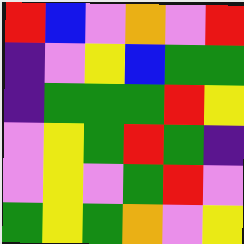[["red", "blue", "violet", "orange", "violet", "red"], ["indigo", "violet", "yellow", "blue", "green", "green"], ["indigo", "green", "green", "green", "red", "yellow"], ["violet", "yellow", "green", "red", "green", "indigo"], ["violet", "yellow", "violet", "green", "red", "violet"], ["green", "yellow", "green", "orange", "violet", "yellow"]]